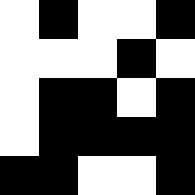[["white", "black", "white", "white", "black"], ["white", "white", "white", "black", "white"], ["white", "black", "black", "white", "black"], ["white", "black", "black", "black", "black"], ["black", "black", "white", "white", "black"]]